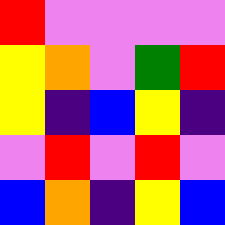[["red", "violet", "violet", "violet", "violet"], ["yellow", "orange", "violet", "green", "red"], ["yellow", "indigo", "blue", "yellow", "indigo"], ["violet", "red", "violet", "red", "violet"], ["blue", "orange", "indigo", "yellow", "blue"]]